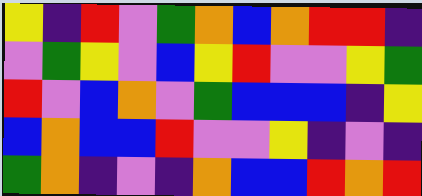[["yellow", "indigo", "red", "violet", "green", "orange", "blue", "orange", "red", "red", "indigo"], ["violet", "green", "yellow", "violet", "blue", "yellow", "red", "violet", "violet", "yellow", "green"], ["red", "violet", "blue", "orange", "violet", "green", "blue", "blue", "blue", "indigo", "yellow"], ["blue", "orange", "blue", "blue", "red", "violet", "violet", "yellow", "indigo", "violet", "indigo"], ["green", "orange", "indigo", "violet", "indigo", "orange", "blue", "blue", "red", "orange", "red"]]